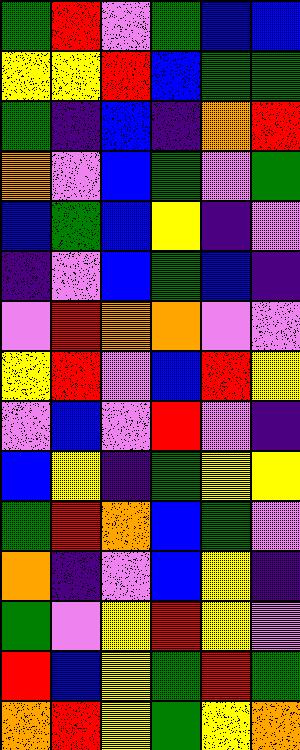[["green", "red", "violet", "green", "blue", "blue"], ["yellow", "yellow", "red", "blue", "green", "green"], ["green", "indigo", "blue", "indigo", "orange", "red"], ["orange", "violet", "blue", "green", "violet", "green"], ["blue", "green", "blue", "yellow", "indigo", "violet"], ["indigo", "violet", "blue", "green", "blue", "indigo"], ["violet", "red", "orange", "orange", "violet", "violet"], ["yellow", "red", "violet", "blue", "red", "yellow"], ["violet", "blue", "violet", "red", "violet", "indigo"], ["blue", "yellow", "indigo", "green", "yellow", "yellow"], ["green", "red", "orange", "blue", "green", "violet"], ["orange", "indigo", "violet", "blue", "yellow", "indigo"], ["green", "violet", "yellow", "red", "yellow", "violet"], ["red", "blue", "yellow", "green", "red", "green"], ["orange", "red", "yellow", "green", "yellow", "orange"]]